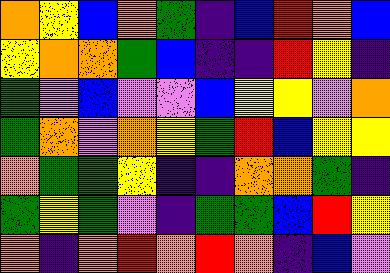[["orange", "yellow", "blue", "orange", "green", "indigo", "blue", "red", "orange", "blue"], ["yellow", "orange", "orange", "green", "blue", "indigo", "indigo", "red", "yellow", "indigo"], ["green", "violet", "blue", "violet", "violet", "blue", "yellow", "yellow", "violet", "orange"], ["green", "orange", "violet", "orange", "yellow", "green", "red", "blue", "yellow", "yellow"], ["orange", "green", "green", "yellow", "indigo", "indigo", "orange", "orange", "green", "indigo"], ["green", "yellow", "green", "violet", "indigo", "green", "green", "blue", "red", "yellow"], ["orange", "indigo", "orange", "red", "orange", "red", "orange", "indigo", "blue", "violet"]]